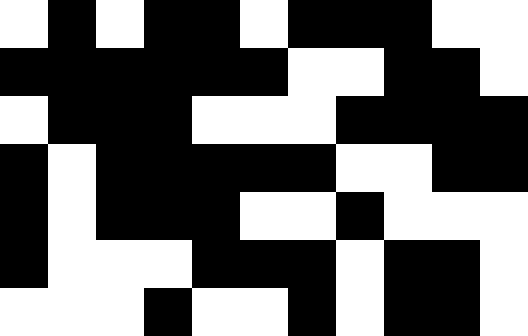[["white", "black", "white", "black", "black", "white", "black", "black", "black", "white", "white"], ["black", "black", "black", "black", "black", "black", "white", "white", "black", "black", "white"], ["white", "black", "black", "black", "white", "white", "white", "black", "black", "black", "black"], ["black", "white", "black", "black", "black", "black", "black", "white", "white", "black", "black"], ["black", "white", "black", "black", "black", "white", "white", "black", "white", "white", "white"], ["black", "white", "white", "white", "black", "black", "black", "white", "black", "black", "white"], ["white", "white", "white", "black", "white", "white", "black", "white", "black", "black", "white"]]